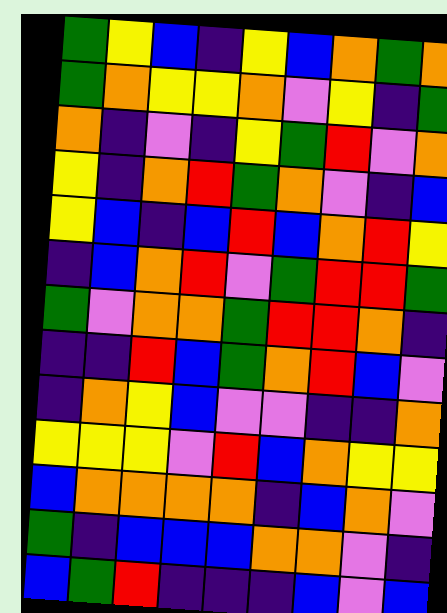[["green", "yellow", "blue", "indigo", "yellow", "blue", "orange", "green", "orange"], ["green", "orange", "yellow", "yellow", "orange", "violet", "yellow", "indigo", "green"], ["orange", "indigo", "violet", "indigo", "yellow", "green", "red", "violet", "orange"], ["yellow", "indigo", "orange", "red", "green", "orange", "violet", "indigo", "blue"], ["yellow", "blue", "indigo", "blue", "red", "blue", "orange", "red", "yellow"], ["indigo", "blue", "orange", "red", "violet", "green", "red", "red", "green"], ["green", "violet", "orange", "orange", "green", "red", "red", "orange", "indigo"], ["indigo", "indigo", "red", "blue", "green", "orange", "red", "blue", "violet"], ["indigo", "orange", "yellow", "blue", "violet", "violet", "indigo", "indigo", "orange"], ["yellow", "yellow", "yellow", "violet", "red", "blue", "orange", "yellow", "yellow"], ["blue", "orange", "orange", "orange", "orange", "indigo", "blue", "orange", "violet"], ["green", "indigo", "blue", "blue", "blue", "orange", "orange", "violet", "indigo"], ["blue", "green", "red", "indigo", "indigo", "indigo", "blue", "violet", "blue"]]